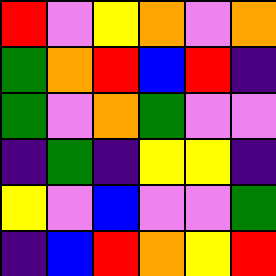[["red", "violet", "yellow", "orange", "violet", "orange"], ["green", "orange", "red", "blue", "red", "indigo"], ["green", "violet", "orange", "green", "violet", "violet"], ["indigo", "green", "indigo", "yellow", "yellow", "indigo"], ["yellow", "violet", "blue", "violet", "violet", "green"], ["indigo", "blue", "red", "orange", "yellow", "red"]]